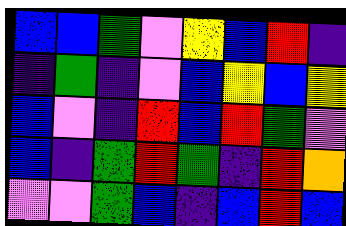[["blue", "blue", "green", "violet", "yellow", "blue", "red", "indigo"], ["indigo", "green", "indigo", "violet", "blue", "yellow", "blue", "yellow"], ["blue", "violet", "indigo", "red", "blue", "red", "green", "violet"], ["blue", "indigo", "green", "red", "green", "indigo", "red", "orange"], ["violet", "violet", "green", "blue", "indigo", "blue", "red", "blue"]]